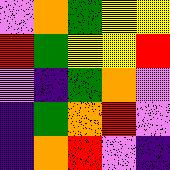[["violet", "orange", "green", "yellow", "yellow"], ["red", "green", "yellow", "yellow", "red"], ["violet", "indigo", "green", "orange", "violet"], ["indigo", "green", "orange", "red", "violet"], ["indigo", "orange", "red", "violet", "indigo"]]